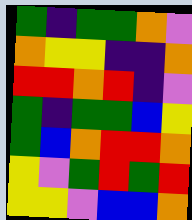[["green", "indigo", "green", "green", "orange", "violet"], ["orange", "yellow", "yellow", "indigo", "indigo", "orange"], ["red", "red", "orange", "red", "indigo", "violet"], ["green", "indigo", "green", "green", "blue", "yellow"], ["green", "blue", "orange", "red", "red", "orange"], ["yellow", "violet", "green", "red", "green", "red"], ["yellow", "yellow", "violet", "blue", "blue", "orange"]]